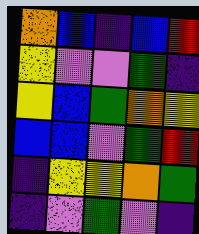[["orange", "blue", "indigo", "blue", "red"], ["yellow", "violet", "violet", "green", "indigo"], ["yellow", "blue", "green", "orange", "yellow"], ["blue", "blue", "violet", "green", "red"], ["indigo", "yellow", "yellow", "orange", "green"], ["indigo", "violet", "green", "violet", "indigo"]]